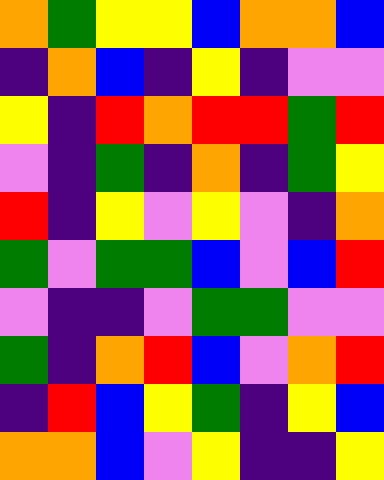[["orange", "green", "yellow", "yellow", "blue", "orange", "orange", "blue"], ["indigo", "orange", "blue", "indigo", "yellow", "indigo", "violet", "violet"], ["yellow", "indigo", "red", "orange", "red", "red", "green", "red"], ["violet", "indigo", "green", "indigo", "orange", "indigo", "green", "yellow"], ["red", "indigo", "yellow", "violet", "yellow", "violet", "indigo", "orange"], ["green", "violet", "green", "green", "blue", "violet", "blue", "red"], ["violet", "indigo", "indigo", "violet", "green", "green", "violet", "violet"], ["green", "indigo", "orange", "red", "blue", "violet", "orange", "red"], ["indigo", "red", "blue", "yellow", "green", "indigo", "yellow", "blue"], ["orange", "orange", "blue", "violet", "yellow", "indigo", "indigo", "yellow"]]